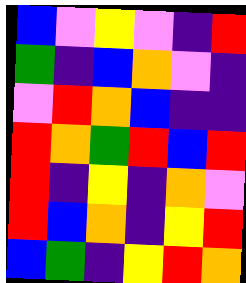[["blue", "violet", "yellow", "violet", "indigo", "red"], ["green", "indigo", "blue", "orange", "violet", "indigo"], ["violet", "red", "orange", "blue", "indigo", "indigo"], ["red", "orange", "green", "red", "blue", "red"], ["red", "indigo", "yellow", "indigo", "orange", "violet"], ["red", "blue", "orange", "indigo", "yellow", "red"], ["blue", "green", "indigo", "yellow", "red", "orange"]]